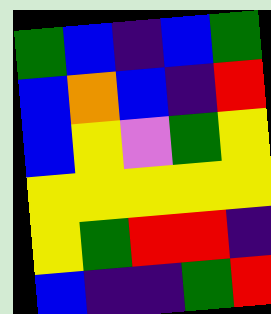[["green", "blue", "indigo", "blue", "green"], ["blue", "orange", "blue", "indigo", "red"], ["blue", "yellow", "violet", "green", "yellow"], ["yellow", "yellow", "yellow", "yellow", "yellow"], ["yellow", "green", "red", "red", "indigo"], ["blue", "indigo", "indigo", "green", "red"]]